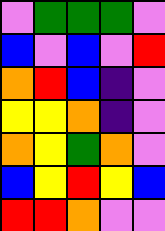[["violet", "green", "green", "green", "violet"], ["blue", "violet", "blue", "violet", "red"], ["orange", "red", "blue", "indigo", "violet"], ["yellow", "yellow", "orange", "indigo", "violet"], ["orange", "yellow", "green", "orange", "violet"], ["blue", "yellow", "red", "yellow", "blue"], ["red", "red", "orange", "violet", "violet"]]